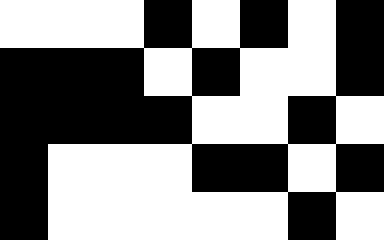[["white", "white", "white", "black", "white", "black", "white", "black"], ["black", "black", "black", "white", "black", "white", "white", "black"], ["black", "black", "black", "black", "white", "white", "black", "white"], ["black", "white", "white", "white", "black", "black", "white", "black"], ["black", "white", "white", "white", "white", "white", "black", "white"]]